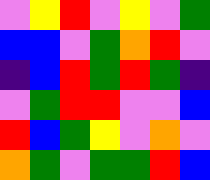[["violet", "yellow", "red", "violet", "yellow", "violet", "green"], ["blue", "blue", "violet", "green", "orange", "red", "violet"], ["indigo", "blue", "red", "green", "red", "green", "indigo"], ["violet", "green", "red", "red", "violet", "violet", "blue"], ["red", "blue", "green", "yellow", "violet", "orange", "violet"], ["orange", "green", "violet", "green", "green", "red", "blue"]]